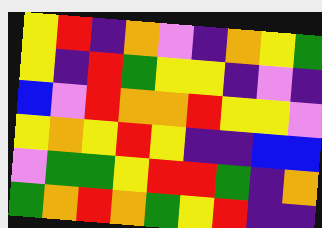[["yellow", "red", "indigo", "orange", "violet", "indigo", "orange", "yellow", "green"], ["yellow", "indigo", "red", "green", "yellow", "yellow", "indigo", "violet", "indigo"], ["blue", "violet", "red", "orange", "orange", "red", "yellow", "yellow", "violet"], ["yellow", "orange", "yellow", "red", "yellow", "indigo", "indigo", "blue", "blue"], ["violet", "green", "green", "yellow", "red", "red", "green", "indigo", "orange"], ["green", "orange", "red", "orange", "green", "yellow", "red", "indigo", "indigo"]]